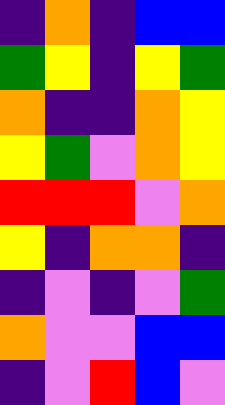[["indigo", "orange", "indigo", "blue", "blue"], ["green", "yellow", "indigo", "yellow", "green"], ["orange", "indigo", "indigo", "orange", "yellow"], ["yellow", "green", "violet", "orange", "yellow"], ["red", "red", "red", "violet", "orange"], ["yellow", "indigo", "orange", "orange", "indigo"], ["indigo", "violet", "indigo", "violet", "green"], ["orange", "violet", "violet", "blue", "blue"], ["indigo", "violet", "red", "blue", "violet"]]